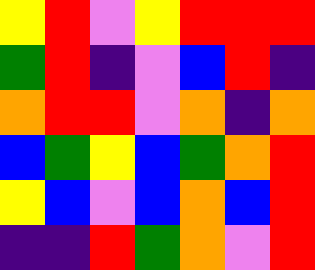[["yellow", "red", "violet", "yellow", "red", "red", "red"], ["green", "red", "indigo", "violet", "blue", "red", "indigo"], ["orange", "red", "red", "violet", "orange", "indigo", "orange"], ["blue", "green", "yellow", "blue", "green", "orange", "red"], ["yellow", "blue", "violet", "blue", "orange", "blue", "red"], ["indigo", "indigo", "red", "green", "orange", "violet", "red"]]